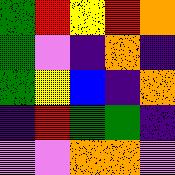[["green", "red", "yellow", "red", "orange"], ["green", "violet", "indigo", "orange", "indigo"], ["green", "yellow", "blue", "indigo", "orange"], ["indigo", "red", "green", "green", "indigo"], ["violet", "violet", "orange", "orange", "violet"]]